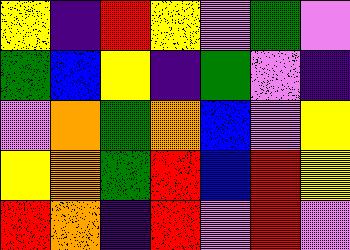[["yellow", "indigo", "red", "yellow", "violet", "green", "violet"], ["green", "blue", "yellow", "indigo", "green", "violet", "indigo"], ["violet", "orange", "green", "orange", "blue", "violet", "yellow"], ["yellow", "orange", "green", "red", "blue", "red", "yellow"], ["red", "orange", "indigo", "red", "violet", "red", "violet"]]